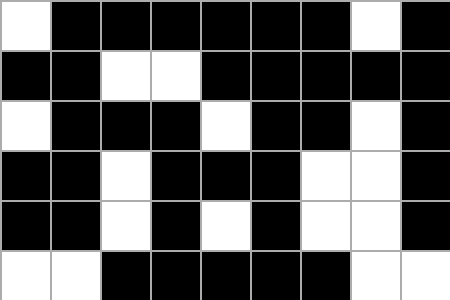[["white", "black", "black", "black", "black", "black", "black", "white", "black"], ["black", "black", "white", "white", "black", "black", "black", "black", "black"], ["white", "black", "black", "black", "white", "black", "black", "white", "black"], ["black", "black", "white", "black", "black", "black", "white", "white", "black"], ["black", "black", "white", "black", "white", "black", "white", "white", "black"], ["white", "white", "black", "black", "black", "black", "black", "white", "white"]]